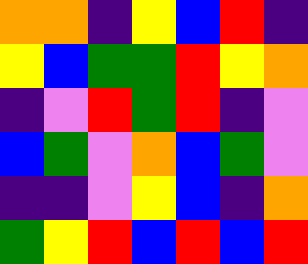[["orange", "orange", "indigo", "yellow", "blue", "red", "indigo"], ["yellow", "blue", "green", "green", "red", "yellow", "orange"], ["indigo", "violet", "red", "green", "red", "indigo", "violet"], ["blue", "green", "violet", "orange", "blue", "green", "violet"], ["indigo", "indigo", "violet", "yellow", "blue", "indigo", "orange"], ["green", "yellow", "red", "blue", "red", "blue", "red"]]